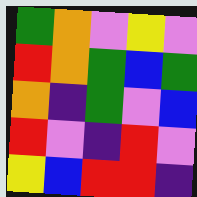[["green", "orange", "violet", "yellow", "violet"], ["red", "orange", "green", "blue", "green"], ["orange", "indigo", "green", "violet", "blue"], ["red", "violet", "indigo", "red", "violet"], ["yellow", "blue", "red", "red", "indigo"]]